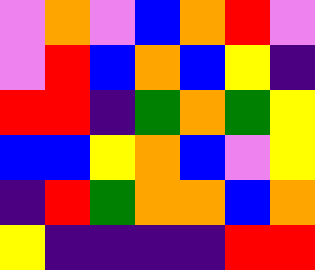[["violet", "orange", "violet", "blue", "orange", "red", "violet"], ["violet", "red", "blue", "orange", "blue", "yellow", "indigo"], ["red", "red", "indigo", "green", "orange", "green", "yellow"], ["blue", "blue", "yellow", "orange", "blue", "violet", "yellow"], ["indigo", "red", "green", "orange", "orange", "blue", "orange"], ["yellow", "indigo", "indigo", "indigo", "indigo", "red", "red"]]